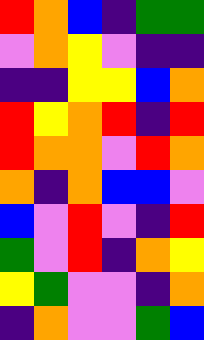[["red", "orange", "blue", "indigo", "green", "green"], ["violet", "orange", "yellow", "violet", "indigo", "indigo"], ["indigo", "indigo", "yellow", "yellow", "blue", "orange"], ["red", "yellow", "orange", "red", "indigo", "red"], ["red", "orange", "orange", "violet", "red", "orange"], ["orange", "indigo", "orange", "blue", "blue", "violet"], ["blue", "violet", "red", "violet", "indigo", "red"], ["green", "violet", "red", "indigo", "orange", "yellow"], ["yellow", "green", "violet", "violet", "indigo", "orange"], ["indigo", "orange", "violet", "violet", "green", "blue"]]